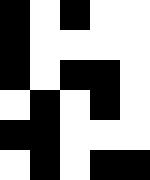[["black", "white", "black", "white", "white"], ["black", "white", "white", "white", "white"], ["black", "white", "black", "black", "white"], ["white", "black", "white", "black", "white"], ["black", "black", "white", "white", "white"], ["white", "black", "white", "black", "black"]]